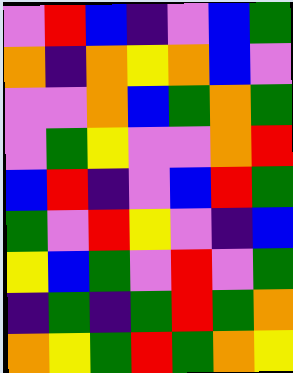[["violet", "red", "blue", "indigo", "violet", "blue", "green"], ["orange", "indigo", "orange", "yellow", "orange", "blue", "violet"], ["violet", "violet", "orange", "blue", "green", "orange", "green"], ["violet", "green", "yellow", "violet", "violet", "orange", "red"], ["blue", "red", "indigo", "violet", "blue", "red", "green"], ["green", "violet", "red", "yellow", "violet", "indigo", "blue"], ["yellow", "blue", "green", "violet", "red", "violet", "green"], ["indigo", "green", "indigo", "green", "red", "green", "orange"], ["orange", "yellow", "green", "red", "green", "orange", "yellow"]]